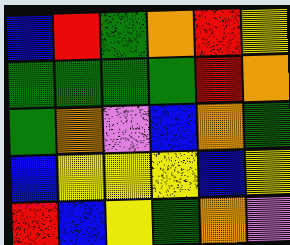[["blue", "red", "green", "orange", "red", "yellow"], ["green", "green", "green", "green", "red", "orange"], ["green", "orange", "violet", "blue", "orange", "green"], ["blue", "yellow", "yellow", "yellow", "blue", "yellow"], ["red", "blue", "yellow", "green", "orange", "violet"]]